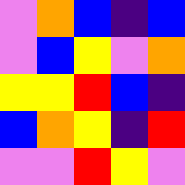[["violet", "orange", "blue", "indigo", "blue"], ["violet", "blue", "yellow", "violet", "orange"], ["yellow", "yellow", "red", "blue", "indigo"], ["blue", "orange", "yellow", "indigo", "red"], ["violet", "violet", "red", "yellow", "violet"]]